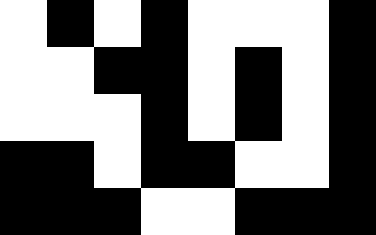[["white", "black", "white", "black", "white", "white", "white", "black"], ["white", "white", "black", "black", "white", "black", "white", "black"], ["white", "white", "white", "black", "white", "black", "white", "black"], ["black", "black", "white", "black", "black", "white", "white", "black"], ["black", "black", "black", "white", "white", "black", "black", "black"]]